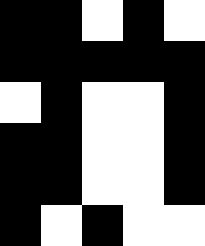[["black", "black", "white", "black", "white"], ["black", "black", "black", "black", "black"], ["white", "black", "white", "white", "black"], ["black", "black", "white", "white", "black"], ["black", "black", "white", "white", "black"], ["black", "white", "black", "white", "white"]]